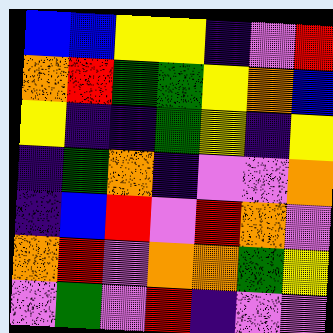[["blue", "blue", "yellow", "yellow", "indigo", "violet", "red"], ["orange", "red", "green", "green", "yellow", "orange", "blue"], ["yellow", "indigo", "indigo", "green", "yellow", "indigo", "yellow"], ["indigo", "green", "orange", "indigo", "violet", "violet", "orange"], ["indigo", "blue", "red", "violet", "red", "orange", "violet"], ["orange", "red", "violet", "orange", "orange", "green", "yellow"], ["violet", "green", "violet", "red", "indigo", "violet", "violet"]]